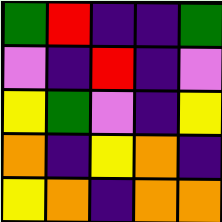[["green", "red", "indigo", "indigo", "green"], ["violet", "indigo", "red", "indigo", "violet"], ["yellow", "green", "violet", "indigo", "yellow"], ["orange", "indigo", "yellow", "orange", "indigo"], ["yellow", "orange", "indigo", "orange", "orange"]]